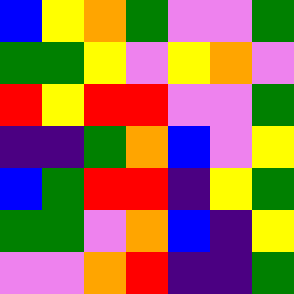[["blue", "yellow", "orange", "green", "violet", "violet", "green"], ["green", "green", "yellow", "violet", "yellow", "orange", "violet"], ["red", "yellow", "red", "red", "violet", "violet", "green"], ["indigo", "indigo", "green", "orange", "blue", "violet", "yellow"], ["blue", "green", "red", "red", "indigo", "yellow", "green"], ["green", "green", "violet", "orange", "blue", "indigo", "yellow"], ["violet", "violet", "orange", "red", "indigo", "indigo", "green"]]